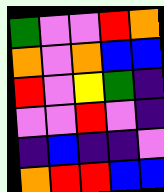[["green", "violet", "violet", "red", "orange"], ["orange", "violet", "orange", "blue", "blue"], ["red", "violet", "yellow", "green", "indigo"], ["violet", "violet", "red", "violet", "indigo"], ["indigo", "blue", "indigo", "indigo", "violet"], ["orange", "red", "red", "blue", "blue"]]